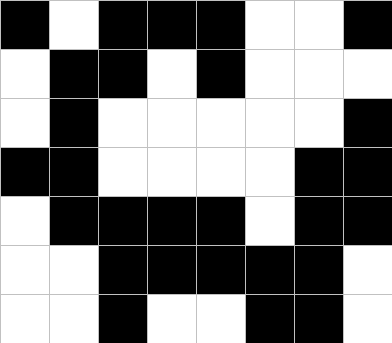[["black", "white", "black", "black", "black", "white", "white", "black"], ["white", "black", "black", "white", "black", "white", "white", "white"], ["white", "black", "white", "white", "white", "white", "white", "black"], ["black", "black", "white", "white", "white", "white", "black", "black"], ["white", "black", "black", "black", "black", "white", "black", "black"], ["white", "white", "black", "black", "black", "black", "black", "white"], ["white", "white", "black", "white", "white", "black", "black", "white"]]